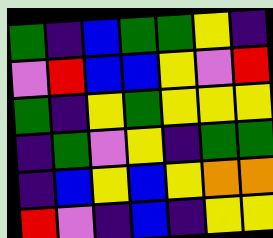[["green", "indigo", "blue", "green", "green", "yellow", "indigo"], ["violet", "red", "blue", "blue", "yellow", "violet", "red"], ["green", "indigo", "yellow", "green", "yellow", "yellow", "yellow"], ["indigo", "green", "violet", "yellow", "indigo", "green", "green"], ["indigo", "blue", "yellow", "blue", "yellow", "orange", "orange"], ["red", "violet", "indigo", "blue", "indigo", "yellow", "yellow"]]